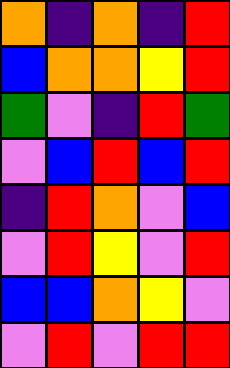[["orange", "indigo", "orange", "indigo", "red"], ["blue", "orange", "orange", "yellow", "red"], ["green", "violet", "indigo", "red", "green"], ["violet", "blue", "red", "blue", "red"], ["indigo", "red", "orange", "violet", "blue"], ["violet", "red", "yellow", "violet", "red"], ["blue", "blue", "orange", "yellow", "violet"], ["violet", "red", "violet", "red", "red"]]